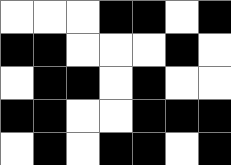[["white", "white", "white", "black", "black", "white", "black"], ["black", "black", "white", "white", "white", "black", "white"], ["white", "black", "black", "white", "black", "white", "white"], ["black", "black", "white", "white", "black", "black", "black"], ["white", "black", "white", "black", "black", "white", "black"]]